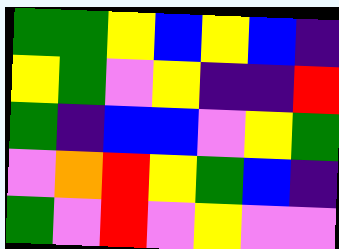[["green", "green", "yellow", "blue", "yellow", "blue", "indigo"], ["yellow", "green", "violet", "yellow", "indigo", "indigo", "red"], ["green", "indigo", "blue", "blue", "violet", "yellow", "green"], ["violet", "orange", "red", "yellow", "green", "blue", "indigo"], ["green", "violet", "red", "violet", "yellow", "violet", "violet"]]